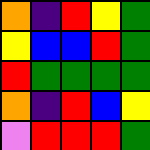[["orange", "indigo", "red", "yellow", "green"], ["yellow", "blue", "blue", "red", "green"], ["red", "green", "green", "green", "green"], ["orange", "indigo", "red", "blue", "yellow"], ["violet", "red", "red", "red", "green"]]